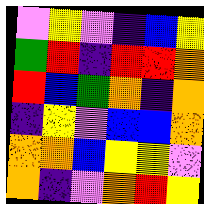[["violet", "yellow", "violet", "indigo", "blue", "yellow"], ["green", "red", "indigo", "red", "red", "orange"], ["red", "blue", "green", "orange", "indigo", "orange"], ["indigo", "yellow", "violet", "blue", "blue", "orange"], ["orange", "orange", "blue", "yellow", "yellow", "violet"], ["orange", "indigo", "violet", "orange", "red", "yellow"]]